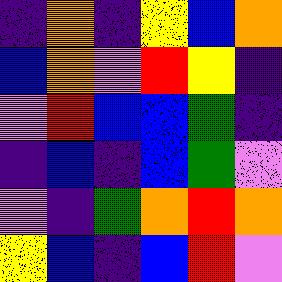[["indigo", "orange", "indigo", "yellow", "blue", "orange"], ["blue", "orange", "violet", "red", "yellow", "indigo"], ["violet", "red", "blue", "blue", "green", "indigo"], ["indigo", "blue", "indigo", "blue", "green", "violet"], ["violet", "indigo", "green", "orange", "red", "orange"], ["yellow", "blue", "indigo", "blue", "red", "violet"]]